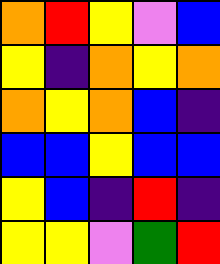[["orange", "red", "yellow", "violet", "blue"], ["yellow", "indigo", "orange", "yellow", "orange"], ["orange", "yellow", "orange", "blue", "indigo"], ["blue", "blue", "yellow", "blue", "blue"], ["yellow", "blue", "indigo", "red", "indigo"], ["yellow", "yellow", "violet", "green", "red"]]